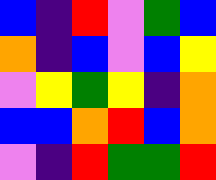[["blue", "indigo", "red", "violet", "green", "blue"], ["orange", "indigo", "blue", "violet", "blue", "yellow"], ["violet", "yellow", "green", "yellow", "indigo", "orange"], ["blue", "blue", "orange", "red", "blue", "orange"], ["violet", "indigo", "red", "green", "green", "red"]]